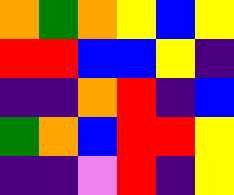[["orange", "green", "orange", "yellow", "blue", "yellow"], ["red", "red", "blue", "blue", "yellow", "indigo"], ["indigo", "indigo", "orange", "red", "indigo", "blue"], ["green", "orange", "blue", "red", "red", "yellow"], ["indigo", "indigo", "violet", "red", "indigo", "yellow"]]